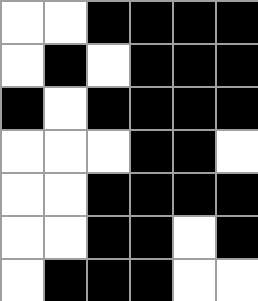[["white", "white", "black", "black", "black", "black"], ["white", "black", "white", "black", "black", "black"], ["black", "white", "black", "black", "black", "black"], ["white", "white", "white", "black", "black", "white"], ["white", "white", "black", "black", "black", "black"], ["white", "white", "black", "black", "white", "black"], ["white", "black", "black", "black", "white", "white"]]